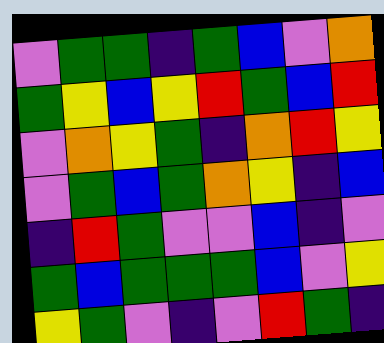[["violet", "green", "green", "indigo", "green", "blue", "violet", "orange"], ["green", "yellow", "blue", "yellow", "red", "green", "blue", "red"], ["violet", "orange", "yellow", "green", "indigo", "orange", "red", "yellow"], ["violet", "green", "blue", "green", "orange", "yellow", "indigo", "blue"], ["indigo", "red", "green", "violet", "violet", "blue", "indigo", "violet"], ["green", "blue", "green", "green", "green", "blue", "violet", "yellow"], ["yellow", "green", "violet", "indigo", "violet", "red", "green", "indigo"]]